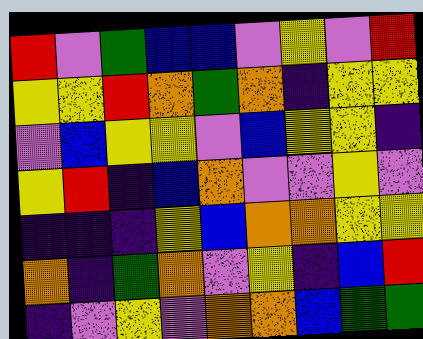[["red", "violet", "green", "blue", "blue", "violet", "yellow", "violet", "red"], ["yellow", "yellow", "red", "orange", "green", "orange", "indigo", "yellow", "yellow"], ["violet", "blue", "yellow", "yellow", "violet", "blue", "yellow", "yellow", "indigo"], ["yellow", "red", "indigo", "blue", "orange", "violet", "violet", "yellow", "violet"], ["indigo", "indigo", "indigo", "yellow", "blue", "orange", "orange", "yellow", "yellow"], ["orange", "indigo", "green", "orange", "violet", "yellow", "indigo", "blue", "red"], ["indigo", "violet", "yellow", "violet", "orange", "orange", "blue", "green", "green"]]